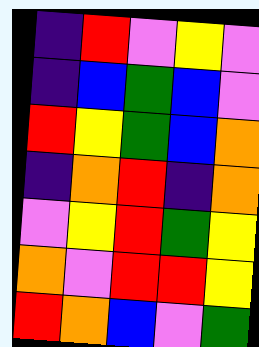[["indigo", "red", "violet", "yellow", "violet"], ["indigo", "blue", "green", "blue", "violet"], ["red", "yellow", "green", "blue", "orange"], ["indigo", "orange", "red", "indigo", "orange"], ["violet", "yellow", "red", "green", "yellow"], ["orange", "violet", "red", "red", "yellow"], ["red", "orange", "blue", "violet", "green"]]